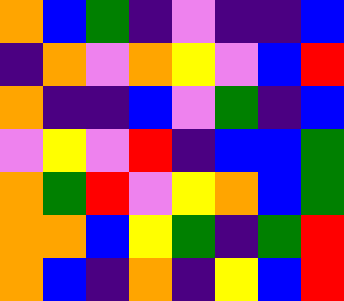[["orange", "blue", "green", "indigo", "violet", "indigo", "indigo", "blue"], ["indigo", "orange", "violet", "orange", "yellow", "violet", "blue", "red"], ["orange", "indigo", "indigo", "blue", "violet", "green", "indigo", "blue"], ["violet", "yellow", "violet", "red", "indigo", "blue", "blue", "green"], ["orange", "green", "red", "violet", "yellow", "orange", "blue", "green"], ["orange", "orange", "blue", "yellow", "green", "indigo", "green", "red"], ["orange", "blue", "indigo", "orange", "indigo", "yellow", "blue", "red"]]